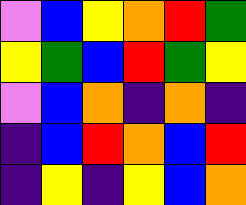[["violet", "blue", "yellow", "orange", "red", "green"], ["yellow", "green", "blue", "red", "green", "yellow"], ["violet", "blue", "orange", "indigo", "orange", "indigo"], ["indigo", "blue", "red", "orange", "blue", "red"], ["indigo", "yellow", "indigo", "yellow", "blue", "orange"]]